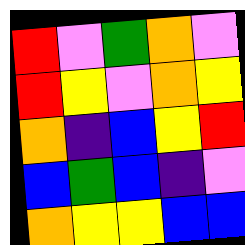[["red", "violet", "green", "orange", "violet"], ["red", "yellow", "violet", "orange", "yellow"], ["orange", "indigo", "blue", "yellow", "red"], ["blue", "green", "blue", "indigo", "violet"], ["orange", "yellow", "yellow", "blue", "blue"]]